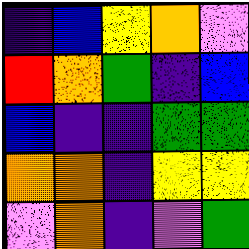[["indigo", "blue", "yellow", "orange", "violet"], ["red", "orange", "green", "indigo", "blue"], ["blue", "indigo", "indigo", "green", "green"], ["orange", "orange", "indigo", "yellow", "yellow"], ["violet", "orange", "indigo", "violet", "green"]]